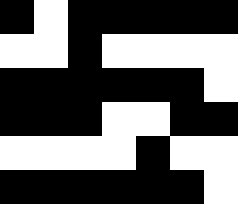[["black", "white", "black", "black", "black", "black", "black"], ["white", "white", "black", "white", "white", "white", "white"], ["black", "black", "black", "black", "black", "black", "white"], ["black", "black", "black", "white", "white", "black", "black"], ["white", "white", "white", "white", "black", "white", "white"], ["black", "black", "black", "black", "black", "black", "white"]]